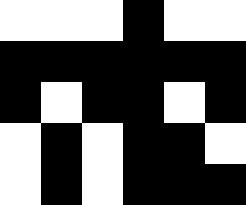[["white", "white", "white", "black", "white", "white"], ["black", "black", "black", "black", "black", "black"], ["black", "white", "black", "black", "white", "black"], ["white", "black", "white", "black", "black", "white"], ["white", "black", "white", "black", "black", "black"]]